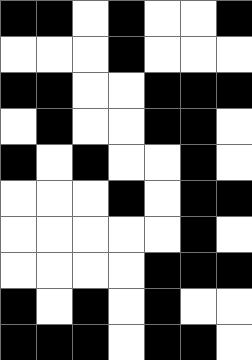[["black", "black", "white", "black", "white", "white", "black"], ["white", "white", "white", "black", "white", "white", "white"], ["black", "black", "white", "white", "black", "black", "black"], ["white", "black", "white", "white", "black", "black", "white"], ["black", "white", "black", "white", "white", "black", "white"], ["white", "white", "white", "black", "white", "black", "black"], ["white", "white", "white", "white", "white", "black", "white"], ["white", "white", "white", "white", "black", "black", "black"], ["black", "white", "black", "white", "black", "white", "white"], ["black", "black", "black", "white", "black", "black", "white"]]